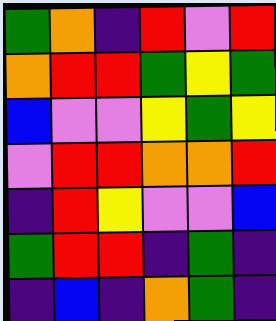[["green", "orange", "indigo", "red", "violet", "red"], ["orange", "red", "red", "green", "yellow", "green"], ["blue", "violet", "violet", "yellow", "green", "yellow"], ["violet", "red", "red", "orange", "orange", "red"], ["indigo", "red", "yellow", "violet", "violet", "blue"], ["green", "red", "red", "indigo", "green", "indigo"], ["indigo", "blue", "indigo", "orange", "green", "indigo"]]